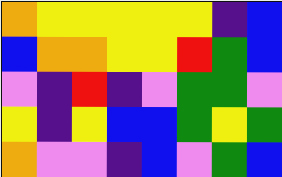[["orange", "yellow", "yellow", "yellow", "yellow", "yellow", "indigo", "blue"], ["blue", "orange", "orange", "yellow", "yellow", "red", "green", "blue"], ["violet", "indigo", "red", "indigo", "violet", "green", "green", "violet"], ["yellow", "indigo", "yellow", "blue", "blue", "green", "yellow", "green"], ["orange", "violet", "violet", "indigo", "blue", "violet", "green", "blue"]]